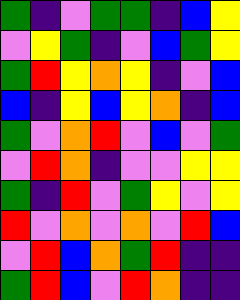[["green", "indigo", "violet", "green", "green", "indigo", "blue", "yellow"], ["violet", "yellow", "green", "indigo", "violet", "blue", "green", "yellow"], ["green", "red", "yellow", "orange", "yellow", "indigo", "violet", "blue"], ["blue", "indigo", "yellow", "blue", "yellow", "orange", "indigo", "blue"], ["green", "violet", "orange", "red", "violet", "blue", "violet", "green"], ["violet", "red", "orange", "indigo", "violet", "violet", "yellow", "yellow"], ["green", "indigo", "red", "violet", "green", "yellow", "violet", "yellow"], ["red", "violet", "orange", "violet", "orange", "violet", "red", "blue"], ["violet", "red", "blue", "orange", "green", "red", "indigo", "indigo"], ["green", "red", "blue", "violet", "red", "orange", "indigo", "indigo"]]